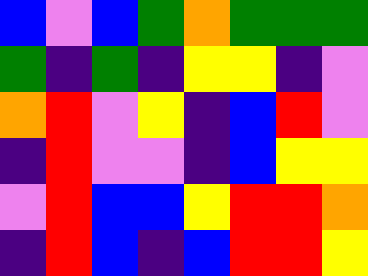[["blue", "violet", "blue", "green", "orange", "green", "green", "green"], ["green", "indigo", "green", "indigo", "yellow", "yellow", "indigo", "violet"], ["orange", "red", "violet", "yellow", "indigo", "blue", "red", "violet"], ["indigo", "red", "violet", "violet", "indigo", "blue", "yellow", "yellow"], ["violet", "red", "blue", "blue", "yellow", "red", "red", "orange"], ["indigo", "red", "blue", "indigo", "blue", "red", "red", "yellow"]]